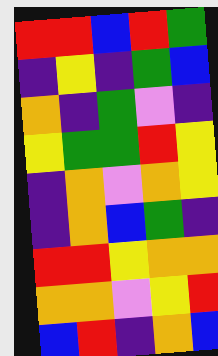[["red", "red", "blue", "red", "green"], ["indigo", "yellow", "indigo", "green", "blue"], ["orange", "indigo", "green", "violet", "indigo"], ["yellow", "green", "green", "red", "yellow"], ["indigo", "orange", "violet", "orange", "yellow"], ["indigo", "orange", "blue", "green", "indigo"], ["red", "red", "yellow", "orange", "orange"], ["orange", "orange", "violet", "yellow", "red"], ["blue", "red", "indigo", "orange", "blue"]]